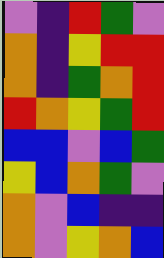[["violet", "indigo", "red", "green", "violet"], ["orange", "indigo", "yellow", "red", "red"], ["orange", "indigo", "green", "orange", "red"], ["red", "orange", "yellow", "green", "red"], ["blue", "blue", "violet", "blue", "green"], ["yellow", "blue", "orange", "green", "violet"], ["orange", "violet", "blue", "indigo", "indigo"], ["orange", "violet", "yellow", "orange", "blue"]]